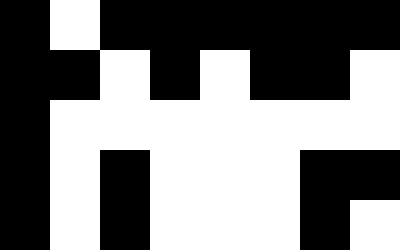[["black", "white", "black", "black", "black", "black", "black", "black"], ["black", "black", "white", "black", "white", "black", "black", "white"], ["black", "white", "white", "white", "white", "white", "white", "white"], ["black", "white", "black", "white", "white", "white", "black", "black"], ["black", "white", "black", "white", "white", "white", "black", "white"]]